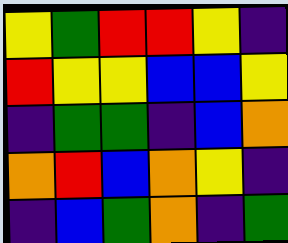[["yellow", "green", "red", "red", "yellow", "indigo"], ["red", "yellow", "yellow", "blue", "blue", "yellow"], ["indigo", "green", "green", "indigo", "blue", "orange"], ["orange", "red", "blue", "orange", "yellow", "indigo"], ["indigo", "blue", "green", "orange", "indigo", "green"]]